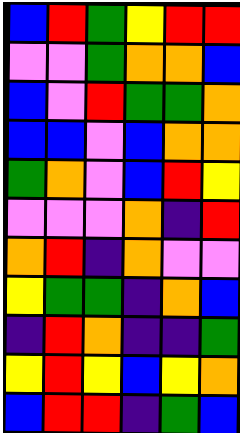[["blue", "red", "green", "yellow", "red", "red"], ["violet", "violet", "green", "orange", "orange", "blue"], ["blue", "violet", "red", "green", "green", "orange"], ["blue", "blue", "violet", "blue", "orange", "orange"], ["green", "orange", "violet", "blue", "red", "yellow"], ["violet", "violet", "violet", "orange", "indigo", "red"], ["orange", "red", "indigo", "orange", "violet", "violet"], ["yellow", "green", "green", "indigo", "orange", "blue"], ["indigo", "red", "orange", "indigo", "indigo", "green"], ["yellow", "red", "yellow", "blue", "yellow", "orange"], ["blue", "red", "red", "indigo", "green", "blue"]]